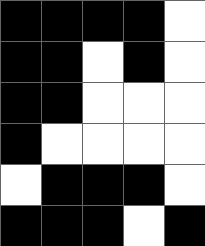[["black", "black", "black", "black", "white"], ["black", "black", "white", "black", "white"], ["black", "black", "white", "white", "white"], ["black", "white", "white", "white", "white"], ["white", "black", "black", "black", "white"], ["black", "black", "black", "white", "black"]]